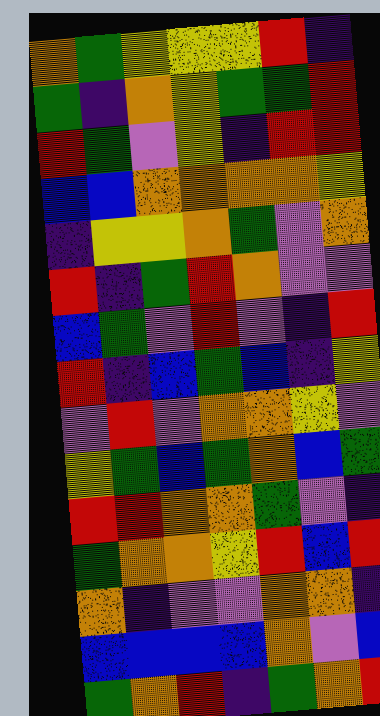[["orange", "green", "yellow", "yellow", "yellow", "red", "indigo"], ["green", "indigo", "orange", "yellow", "green", "green", "red"], ["red", "green", "violet", "yellow", "indigo", "red", "red"], ["blue", "blue", "orange", "orange", "orange", "orange", "yellow"], ["indigo", "yellow", "yellow", "orange", "green", "violet", "orange"], ["red", "indigo", "green", "red", "orange", "violet", "violet"], ["blue", "green", "violet", "red", "violet", "indigo", "red"], ["red", "indigo", "blue", "green", "blue", "indigo", "yellow"], ["violet", "red", "violet", "orange", "orange", "yellow", "violet"], ["yellow", "green", "blue", "green", "orange", "blue", "green"], ["red", "red", "orange", "orange", "green", "violet", "indigo"], ["green", "orange", "orange", "yellow", "red", "blue", "red"], ["orange", "indigo", "violet", "violet", "orange", "orange", "indigo"], ["blue", "blue", "blue", "blue", "orange", "violet", "blue"], ["green", "orange", "red", "indigo", "green", "orange", "red"]]